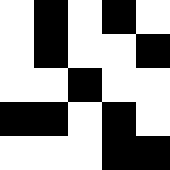[["white", "black", "white", "black", "white"], ["white", "black", "white", "white", "black"], ["white", "white", "black", "white", "white"], ["black", "black", "white", "black", "white"], ["white", "white", "white", "black", "black"]]